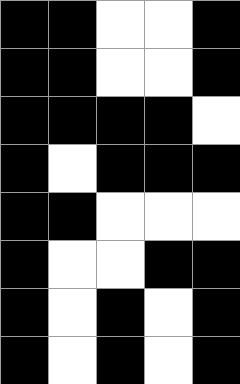[["black", "black", "white", "white", "black"], ["black", "black", "white", "white", "black"], ["black", "black", "black", "black", "white"], ["black", "white", "black", "black", "black"], ["black", "black", "white", "white", "white"], ["black", "white", "white", "black", "black"], ["black", "white", "black", "white", "black"], ["black", "white", "black", "white", "black"]]